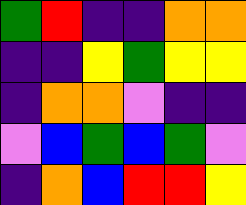[["green", "red", "indigo", "indigo", "orange", "orange"], ["indigo", "indigo", "yellow", "green", "yellow", "yellow"], ["indigo", "orange", "orange", "violet", "indigo", "indigo"], ["violet", "blue", "green", "blue", "green", "violet"], ["indigo", "orange", "blue", "red", "red", "yellow"]]